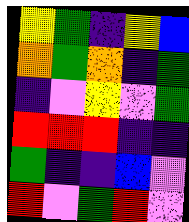[["yellow", "green", "indigo", "yellow", "blue"], ["orange", "green", "orange", "indigo", "green"], ["indigo", "violet", "yellow", "violet", "green"], ["red", "red", "red", "indigo", "indigo"], ["green", "indigo", "indigo", "blue", "violet"], ["red", "violet", "green", "red", "violet"]]